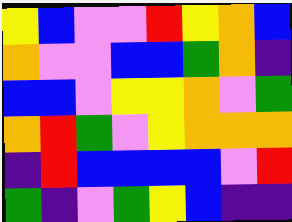[["yellow", "blue", "violet", "violet", "red", "yellow", "orange", "blue"], ["orange", "violet", "violet", "blue", "blue", "green", "orange", "indigo"], ["blue", "blue", "violet", "yellow", "yellow", "orange", "violet", "green"], ["orange", "red", "green", "violet", "yellow", "orange", "orange", "orange"], ["indigo", "red", "blue", "blue", "blue", "blue", "violet", "red"], ["green", "indigo", "violet", "green", "yellow", "blue", "indigo", "indigo"]]